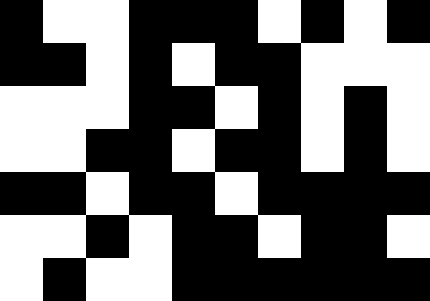[["black", "white", "white", "black", "black", "black", "white", "black", "white", "black"], ["black", "black", "white", "black", "white", "black", "black", "white", "white", "white"], ["white", "white", "white", "black", "black", "white", "black", "white", "black", "white"], ["white", "white", "black", "black", "white", "black", "black", "white", "black", "white"], ["black", "black", "white", "black", "black", "white", "black", "black", "black", "black"], ["white", "white", "black", "white", "black", "black", "white", "black", "black", "white"], ["white", "black", "white", "white", "black", "black", "black", "black", "black", "black"]]